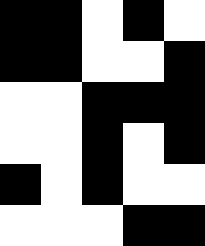[["black", "black", "white", "black", "white"], ["black", "black", "white", "white", "black"], ["white", "white", "black", "black", "black"], ["white", "white", "black", "white", "black"], ["black", "white", "black", "white", "white"], ["white", "white", "white", "black", "black"]]